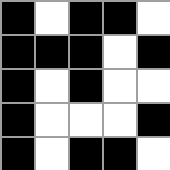[["black", "white", "black", "black", "white"], ["black", "black", "black", "white", "black"], ["black", "white", "black", "white", "white"], ["black", "white", "white", "white", "black"], ["black", "white", "black", "black", "white"]]